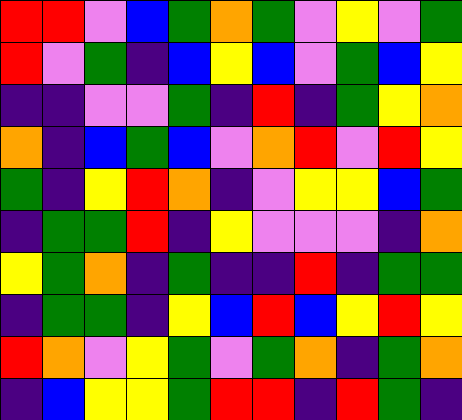[["red", "red", "violet", "blue", "green", "orange", "green", "violet", "yellow", "violet", "green"], ["red", "violet", "green", "indigo", "blue", "yellow", "blue", "violet", "green", "blue", "yellow"], ["indigo", "indigo", "violet", "violet", "green", "indigo", "red", "indigo", "green", "yellow", "orange"], ["orange", "indigo", "blue", "green", "blue", "violet", "orange", "red", "violet", "red", "yellow"], ["green", "indigo", "yellow", "red", "orange", "indigo", "violet", "yellow", "yellow", "blue", "green"], ["indigo", "green", "green", "red", "indigo", "yellow", "violet", "violet", "violet", "indigo", "orange"], ["yellow", "green", "orange", "indigo", "green", "indigo", "indigo", "red", "indigo", "green", "green"], ["indigo", "green", "green", "indigo", "yellow", "blue", "red", "blue", "yellow", "red", "yellow"], ["red", "orange", "violet", "yellow", "green", "violet", "green", "orange", "indigo", "green", "orange"], ["indigo", "blue", "yellow", "yellow", "green", "red", "red", "indigo", "red", "green", "indigo"]]